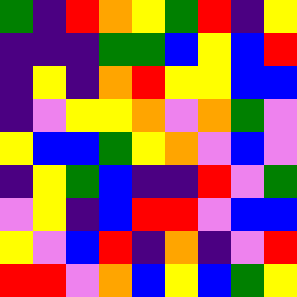[["green", "indigo", "red", "orange", "yellow", "green", "red", "indigo", "yellow"], ["indigo", "indigo", "indigo", "green", "green", "blue", "yellow", "blue", "red"], ["indigo", "yellow", "indigo", "orange", "red", "yellow", "yellow", "blue", "blue"], ["indigo", "violet", "yellow", "yellow", "orange", "violet", "orange", "green", "violet"], ["yellow", "blue", "blue", "green", "yellow", "orange", "violet", "blue", "violet"], ["indigo", "yellow", "green", "blue", "indigo", "indigo", "red", "violet", "green"], ["violet", "yellow", "indigo", "blue", "red", "red", "violet", "blue", "blue"], ["yellow", "violet", "blue", "red", "indigo", "orange", "indigo", "violet", "red"], ["red", "red", "violet", "orange", "blue", "yellow", "blue", "green", "yellow"]]